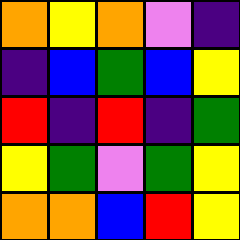[["orange", "yellow", "orange", "violet", "indigo"], ["indigo", "blue", "green", "blue", "yellow"], ["red", "indigo", "red", "indigo", "green"], ["yellow", "green", "violet", "green", "yellow"], ["orange", "orange", "blue", "red", "yellow"]]